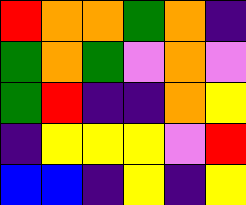[["red", "orange", "orange", "green", "orange", "indigo"], ["green", "orange", "green", "violet", "orange", "violet"], ["green", "red", "indigo", "indigo", "orange", "yellow"], ["indigo", "yellow", "yellow", "yellow", "violet", "red"], ["blue", "blue", "indigo", "yellow", "indigo", "yellow"]]